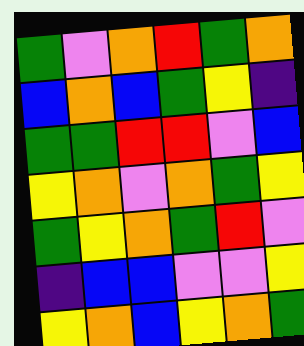[["green", "violet", "orange", "red", "green", "orange"], ["blue", "orange", "blue", "green", "yellow", "indigo"], ["green", "green", "red", "red", "violet", "blue"], ["yellow", "orange", "violet", "orange", "green", "yellow"], ["green", "yellow", "orange", "green", "red", "violet"], ["indigo", "blue", "blue", "violet", "violet", "yellow"], ["yellow", "orange", "blue", "yellow", "orange", "green"]]